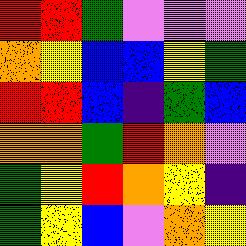[["red", "red", "green", "violet", "violet", "violet"], ["orange", "yellow", "blue", "blue", "yellow", "green"], ["red", "red", "blue", "indigo", "green", "blue"], ["orange", "orange", "green", "red", "orange", "violet"], ["green", "yellow", "red", "orange", "yellow", "indigo"], ["green", "yellow", "blue", "violet", "orange", "yellow"]]